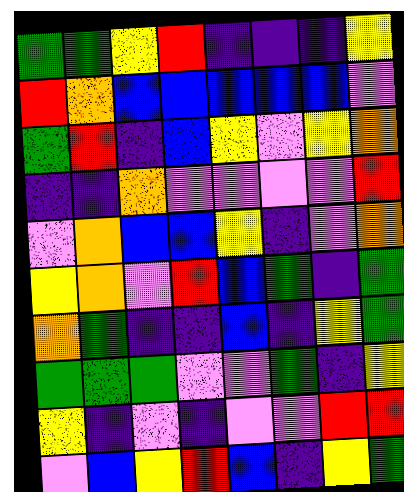[["green", "green", "yellow", "red", "indigo", "indigo", "indigo", "yellow"], ["red", "orange", "blue", "blue", "blue", "blue", "blue", "violet"], ["green", "red", "indigo", "blue", "yellow", "violet", "yellow", "orange"], ["indigo", "indigo", "orange", "violet", "violet", "violet", "violet", "red"], ["violet", "orange", "blue", "blue", "yellow", "indigo", "violet", "orange"], ["yellow", "orange", "violet", "red", "blue", "green", "indigo", "green"], ["orange", "green", "indigo", "indigo", "blue", "indigo", "yellow", "green"], ["green", "green", "green", "violet", "violet", "green", "indigo", "yellow"], ["yellow", "indigo", "violet", "indigo", "violet", "violet", "red", "red"], ["violet", "blue", "yellow", "red", "blue", "indigo", "yellow", "green"]]